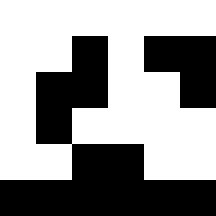[["white", "white", "white", "white", "white", "white"], ["white", "white", "black", "white", "black", "black"], ["white", "black", "black", "white", "white", "black"], ["white", "black", "white", "white", "white", "white"], ["white", "white", "black", "black", "white", "white"], ["black", "black", "black", "black", "black", "black"]]